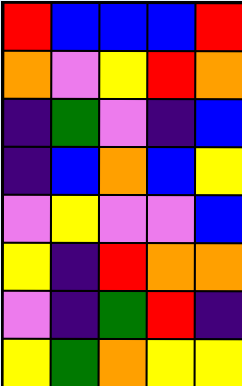[["red", "blue", "blue", "blue", "red"], ["orange", "violet", "yellow", "red", "orange"], ["indigo", "green", "violet", "indigo", "blue"], ["indigo", "blue", "orange", "blue", "yellow"], ["violet", "yellow", "violet", "violet", "blue"], ["yellow", "indigo", "red", "orange", "orange"], ["violet", "indigo", "green", "red", "indigo"], ["yellow", "green", "orange", "yellow", "yellow"]]